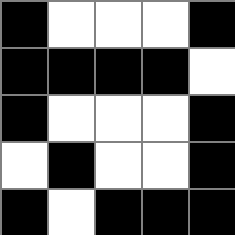[["black", "white", "white", "white", "black"], ["black", "black", "black", "black", "white"], ["black", "white", "white", "white", "black"], ["white", "black", "white", "white", "black"], ["black", "white", "black", "black", "black"]]